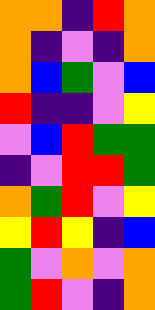[["orange", "orange", "indigo", "red", "orange"], ["orange", "indigo", "violet", "indigo", "orange"], ["orange", "blue", "green", "violet", "blue"], ["red", "indigo", "indigo", "violet", "yellow"], ["violet", "blue", "red", "green", "green"], ["indigo", "violet", "red", "red", "green"], ["orange", "green", "red", "violet", "yellow"], ["yellow", "red", "yellow", "indigo", "blue"], ["green", "violet", "orange", "violet", "orange"], ["green", "red", "violet", "indigo", "orange"]]